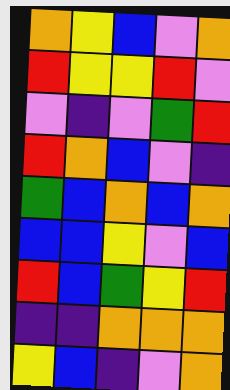[["orange", "yellow", "blue", "violet", "orange"], ["red", "yellow", "yellow", "red", "violet"], ["violet", "indigo", "violet", "green", "red"], ["red", "orange", "blue", "violet", "indigo"], ["green", "blue", "orange", "blue", "orange"], ["blue", "blue", "yellow", "violet", "blue"], ["red", "blue", "green", "yellow", "red"], ["indigo", "indigo", "orange", "orange", "orange"], ["yellow", "blue", "indigo", "violet", "orange"]]